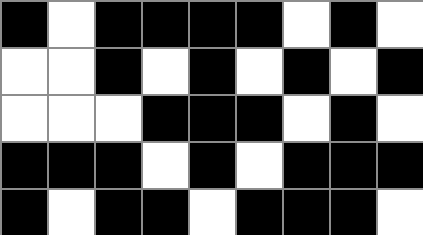[["black", "white", "black", "black", "black", "black", "white", "black", "white"], ["white", "white", "black", "white", "black", "white", "black", "white", "black"], ["white", "white", "white", "black", "black", "black", "white", "black", "white"], ["black", "black", "black", "white", "black", "white", "black", "black", "black"], ["black", "white", "black", "black", "white", "black", "black", "black", "white"]]